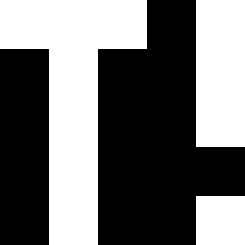[["white", "white", "white", "black", "white"], ["black", "white", "black", "black", "white"], ["black", "white", "black", "black", "white"], ["black", "white", "black", "black", "black"], ["black", "white", "black", "black", "white"]]